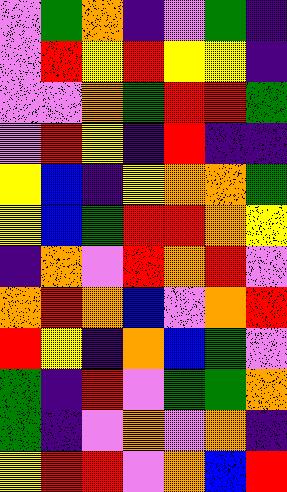[["violet", "green", "orange", "indigo", "violet", "green", "indigo"], ["violet", "red", "yellow", "red", "yellow", "yellow", "indigo"], ["violet", "violet", "orange", "green", "red", "red", "green"], ["violet", "red", "yellow", "indigo", "red", "indigo", "indigo"], ["yellow", "blue", "indigo", "yellow", "orange", "orange", "green"], ["yellow", "blue", "green", "red", "red", "orange", "yellow"], ["indigo", "orange", "violet", "red", "orange", "red", "violet"], ["orange", "red", "orange", "blue", "violet", "orange", "red"], ["red", "yellow", "indigo", "orange", "blue", "green", "violet"], ["green", "indigo", "red", "violet", "green", "green", "orange"], ["green", "indigo", "violet", "orange", "violet", "orange", "indigo"], ["yellow", "red", "red", "violet", "orange", "blue", "red"]]